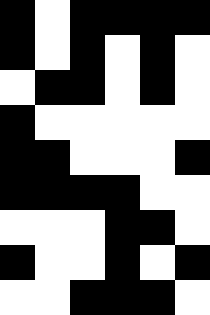[["black", "white", "black", "black", "black", "black"], ["black", "white", "black", "white", "black", "white"], ["white", "black", "black", "white", "black", "white"], ["black", "white", "white", "white", "white", "white"], ["black", "black", "white", "white", "white", "black"], ["black", "black", "black", "black", "white", "white"], ["white", "white", "white", "black", "black", "white"], ["black", "white", "white", "black", "white", "black"], ["white", "white", "black", "black", "black", "white"]]